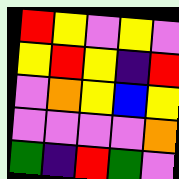[["red", "yellow", "violet", "yellow", "violet"], ["yellow", "red", "yellow", "indigo", "red"], ["violet", "orange", "yellow", "blue", "yellow"], ["violet", "violet", "violet", "violet", "orange"], ["green", "indigo", "red", "green", "violet"]]